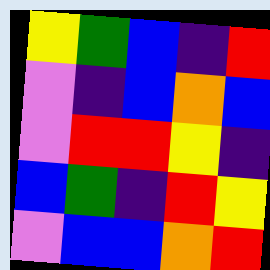[["yellow", "green", "blue", "indigo", "red"], ["violet", "indigo", "blue", "orange", "blue"], ["violet", "red", "red", "yellow", "indigo"], ["blue", "green", "indigo", "red", "yellow"], ["violet", "blue", "blue", "orange", "red"]]